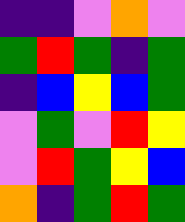[["indigo", "indigo", "violet", "orange", "violet"], ["green", "red", "green", "indigo", "green"], ["indigo", "blue", "yellow", "blue", "green"], ["violet", "green", "violet", "red", "yellow"], ["violet", "red", "green", "yellow", "blue"], ["orange", "indigo", "green", "red", "green"]]